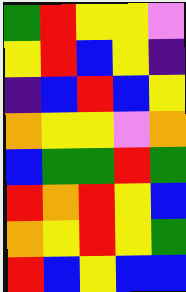[["green", "red", "yellow", "yellow", "violet"], ["yellow", "red", "blue", "yellow", "indigo"], ["indigo", "blue", "red", "blue", "yellow"], ["orange", "yellow", "yellow", "violet", "orange"], ["blue", "green", "green", "red", "green"], ["red", "orange", "red", "yellow", "blue"], ["orange", "yellow", "red", "yellow", "green"], ["red", "blue", "yellow", "blue", "blue"]]